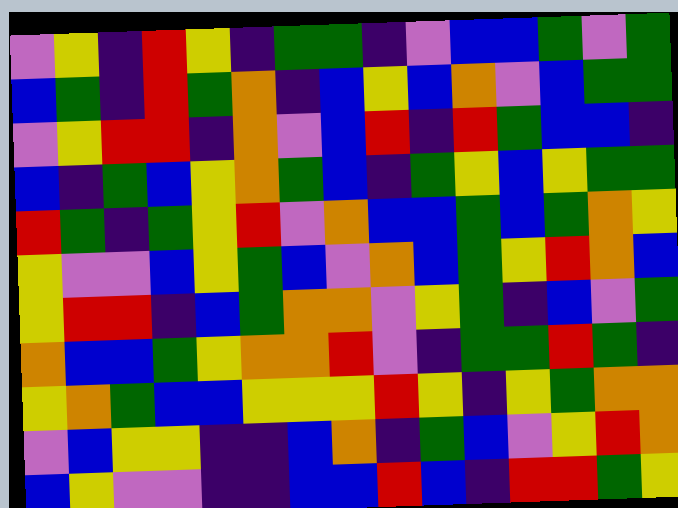[["violet", "yellow", "indigo", "red", "yellow", "indigo", "green", "green", "indigo", "violet", "blue", "blue", "green", "violet", "green"], ["blue", "green", "indigo", "red", "green", "orange", "indigo", "blue", "yellow", "blue", "orange", "violet", "blue", "green", "green"], ["violet", "yellow", "red", "red", "indigo", "orange", "violet", "blue", "red", "indigo", "red", "green", "blue", "blue", "indigo"], ["blue", "indigo", "green", "blue", "yellow", "orange", "green", "blue", "indigo", "green", "yellow", "blue", "yellow", "green", "green"], ["red", "green", "indigo", "green", "yellow", "red", "violet", "orange", "blue", "blue", "green", "blue", "green", "orange", "yellow"], ["yellow", "violet", "violet", "blue", "yellow", "green", "blue", "violet", "orange", "blue", "green", "yellow", "red", "orange", "blue"], ["yellow", "red", "red", "indigo", "blue", "green", "orange", "orange", "violet", "yellow", "green", "indigo", "blue", "violet", "green"], ["orange", "blue", "blue", "green", "yellow", "orange", "orange", "red", "violet", "indigo", "green", "green", "red", "green", "indigo"], ["yellow", "orange", "green", "blue", "blue", "yellow", "yellow", "yellow", "red", "yellow", "indigo", "yellow", "green", "orange", "orange"], ["violet", "blue", "yellow", "yellow", "indigo", "indigo", "blue", "orange", "indigo", "green", "blue", "violet", "yellow", "red", "orange"], ["blue", "yellow", "violet", "violet", "indigo", "indigo", "blue", "blue", "red", "blue", "indigo", "red", "red", "green", "yellow"]]